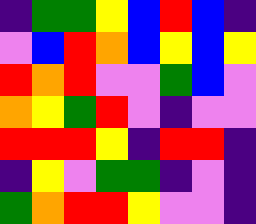[["indigo", "green", "green", "yellow", "blue", "red", "blue", "indigo"], ["violet", "blue", "red", "orange", "blue", "yellow", "blue", "yellow"], ["red", "orange", "red", "violet", "violet", "green", "blue", "violet"], ["orange", "yellow", "green", "red", "violet", "indigo", "violet", "violet"], ["red", "red", "red", "yellow", "indigo", "red", "red", "indigo"], ["indigo", "yellow", "violet", "green", "green", "indigo", "violet", "indigo"], ["green", "orange", "red", "red", "yellow", "violet", "violet", "indigo"]]